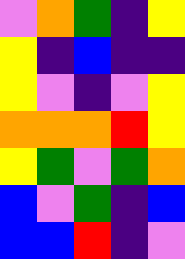[["violet", "orange", "green", "indigo", "yellow"], ["yellow", "indigo", "blue", "indigo", "indigo"], ["yellow", "violet", "indigo", "violet", "yellow"], ["orange", "orange", "orange", "red", "yellow"], ["yellow", "green", "violet", "green", "orange"], ["blue", "violet", "green", "indigo", "blue"], ["blue", "blue", "red", "indigo", "violet"]]